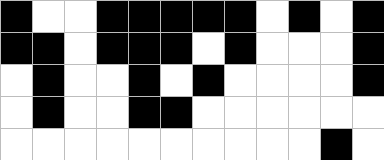[["black", "white", "white", "black", "black", "black", "black", "black", "white", "black", "white", "black"], ["black", "black", "white", "black", "black", "black", "white", "black", "white", "white", "white", "black"], ["white", "black", "white", "white", "black", "white", "black", "white", "white", "white", "white", "black"], ["white", "black", "white", "white", "black", "black", "white", "white", "white", "white", "white", "white"], ["white", "white", "white", "white", "white", "white", "white", "white", "white", "white", "black", "white"]]